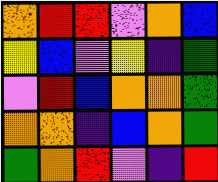[["orange", "red", "red", "violet", "orange", "blue"], ["yellow", "blue", "violet", "yellow", "indigo", "green"], ["violet", "red", "blue", "orange", "orange", "green"], ["orange", "orange", "indigo", "blue", "orange", "green"], ["green", "orange", "red", "violet", "indigo", "red"]]